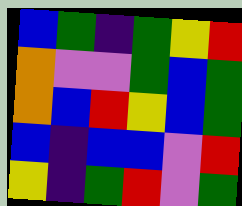[["blue", "green", "indigo", "green", "yellow", "red"], ["orange", "violet", "violet", "green", "blue", "green"], ["orange", "blue", "red", "yellow", "blue", "green"], ["blue", "indigo", "blue", "blue", "violet", "red"], ["yellow", "indigo", "green", "red", "violet", "green"]]